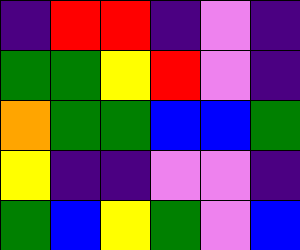[["indigo", "red", "red", "indigo", "violet", "indigo"], ["green", "green", "yellow", "red", "violet", "indigo"], ["orange", "green", "green", "blue", "blue", "green"], ["yellow", "indigo", "indigo", "violet", "violet", "indigo"], ["green", "blue", "yellow", "green", "violet", "blue"]]